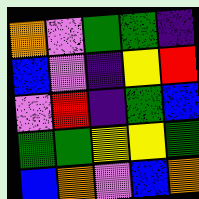[["orange", "violet", "green", "green", "indigo"], ["blue", "violet", "indigo", "yellow", "red"], ["violet", "red", "indigo", "green", "blue"], ["green", "green", "yellow", "yellow", "green"], ["blue", "orange", "violet", "blue", "orange"]]